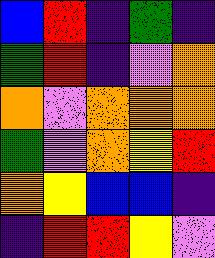[["blue", "red", "indigo", "green", "indigo"], ["green", "red", "indigo", "violet", "orange"], ["orange", "violet", "orange", "orange", "orange"], ["green", "violet", "orange", "yellow", "red"], ["orange", "yellow", "blue", "blue", "indigo"], ["indigo", "red", "red", "yellow", "violet"]]